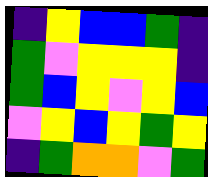[["indigo", "yellow", "blue", "blue", "green", "indigo"], ["green", "violet", "yellow", "yellow", "yellow", "indigo"], ["green", "blue", "yellow", "violet", "yellow", "blue"], ["violet", "yellow", "blue", "yellow", "green", "yellow"], ["indigo", "green", "orange", "orange", "violet", "green"]]